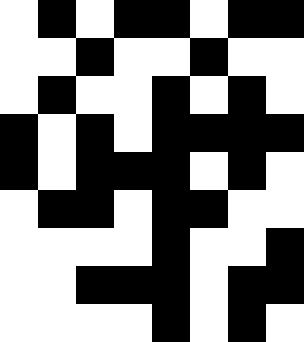[["white", "black", "white", "black", "black", "white", "black", "black"], ["white", "white", "black", "white", "white", "black", "white", "white"], ["white", "black", "white", "white", "black", "white", "black", "white"], ["black", "white", "black", "white", "black", "black", "black", "black"], ["black", "white", "black", "black", "black", "white", "black", "white"], ["white", "black", "black", "white", "black", "black", "white", "white"], ["white", "white", "white", "white", "black", "white", "white", "black"], ["white", "white", "black", "black", "black", "white", "black", "black"], ["white", "white", "white", "white", "black", "white", "black", "white"]]